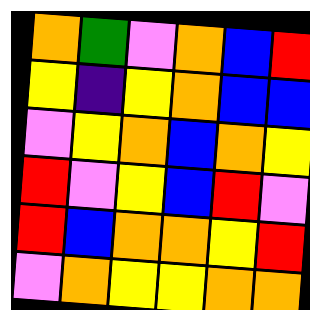[["orange", "green", "violet", "orange", "blue", "red"], ["yellow", "indigo", "yellow", "orange", "blue", "blue"], ["violet", "yellow", "orange", "blue", "orange", "yellow"], ["red", "violet", "yellow", "blue", "red", "violet"], ["red", "blue", "orange", "orange", "yellow", "red"], ["violet", "orange", "yellow", "yellow", "orange", "orange"]]